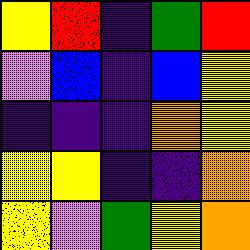[["yellow", "red", "indigo", "green", "red"], ["violet", "blue", "indigo", "blue", "yellow"], ["indigo", "indigo", "indigo", "orange", "yellow"], ["yellow", "yellow", "indigo", "indigo", "orange"], ["yellow", "violet", "green", "yellow", "orange"]]